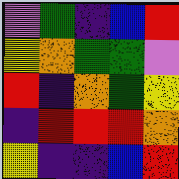[["violet", "green", "indigo", "blue", "red"], ["yellow", "orange", "green", "green", "violet"], ["red", "indigo", "orange", "green", "yellow"], ["indigo", "red", "red", "red", "orange"], ["yellow", "indigo", "indigo", "blue", "red"]]